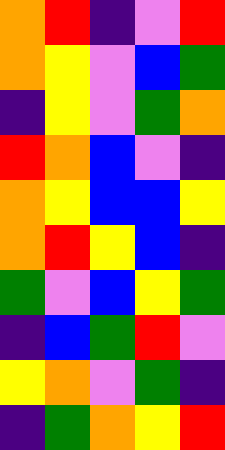[["orange", "red", "indigo", "violet", "red"], ["orange", "yellow", "violet", "blue", "green"], ["indigo", "yellow", "violet", "green", "orange"], ["red", "orange", "blue", "violet", "indigo"], ["orange", "yellow", "blue", "blue", "yellow"], ["orange", "red", "yellow", "blue", "indigo"], ["green", "violet", "blue", "yellow", "green"], ["indigo", "blue", "green", "red", "violet"], ["yellow", "orange", "violet", "green", "indigo"], ["indigo", "green", "orange", "yellow", "red"]]